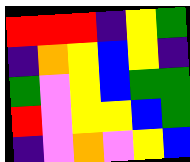[["red", "red", "red", "indigo", "yellow", "green"], ["indigo", "orange", "yellow", "blue", "yellow", "indigo"], ["green", "violet", "yellow", "blue", "green", "green"], ["red", "violet", "yellow", "yellow", "blue", "green"], ["indigo", "violet", "orange", "violet", "yellow", "blue"]]